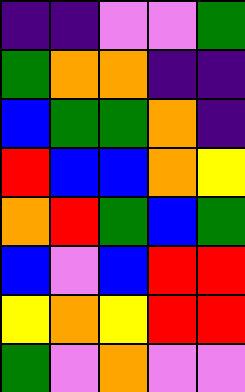[["indigo", "indigo", "violet", "violet", "green"], ["green", "orange", "orange", "indigo", "indigo"], ["blue", "green", "green", "orange", "indigo"], ["red", "blue", "blue", "orange", "yellow"], ["orange", "red", "green", "blue", "green"], ["blue", "violet", "blue", "red", "red"], ["yellow", "orange", "yellow", "red", "red"], ["green", "violet", "orange", "violet", "violet"]]